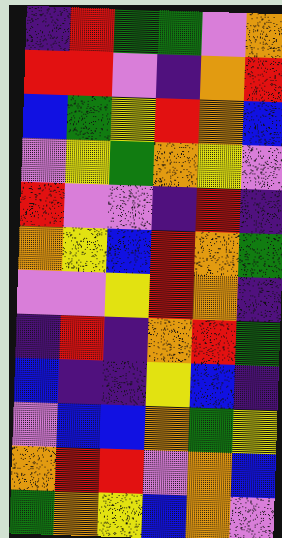[["indigo", "red", "green", "green", "violet", "orange"], ["red", "red", "violet", "indigo", "orange", "red"], ["blue", "green", "yellow", "red", "orange", "blue"], ["violet", "yellow", "green", "orange", "yellow", "violet"], ["red", "violet", "violet", "indigo", "red", "indigo"], ["orange", "yellow", "blue", "red", "orange", "green"], ["violet", "violet", "yellow", "red", "orange", "indigo"], ["indigo", "red", "indigo", "orange", "red", "green"], ["blue", "indigo", "indigo", "yellow", "blue", "indigo"], ["violet", "blue", "blue", "orange", "green", "yellow"], ["orange", "red", "red", "violet", "orange", "blue"], ["green", "orange", "yellow", "blue", "orange", "violet"]]